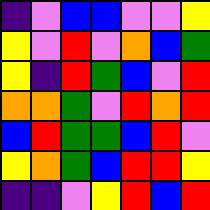[["indigo", "violet", "blue", "blue", "violet", "violet", "yellow"], ["yellow", "violet", "red", "violet", "orange", "blue", "green"], ["yellow", "indigo", "red", "green", "blue", "violet", "red"], ["orange", "orange", "green", "violet", "red", "orange", "red"], ["blue", "red", "green", "green", "blue", "red", "violet"], ["yellow", "orange", "green", "blue", "red", "red", "yellow"], ["indigo", "indigo", "violet", "yellow", "red", "blue", "red"]]